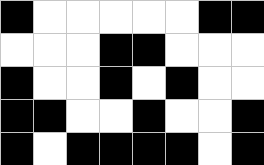[["black", "white", "white", "white", "white", "white", "black", "black"], ["white", "white", "white", "black", "black", "white", "white", "white"], ["black", "white", "white", "black", "white", "black", "white", "white"], ["black", "black", "white", "white", "black", "white", "white", "black"], ["black", "white", "black", "black", "black", "black", "white", "black"]]